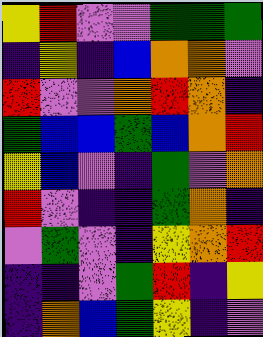[["yellow", "red", "violet", "violet", "green", "green", "green"], ["indigo", "yellow", "indigo", "blue", "orange", "orange", "violet"], ["red", "violet", "violet", "orange", "red", "orange", "indigo"], ["green", "blue", "blue", "green", "blue", "orange", "red"], ["yellow", "blue", "violet", "indigo", "green", "violet", "orange"], ["red", "violet", "indigo", "indigo", "green", "orange", "indigo"], ["violet", "green", "violet", "indigo", "yellow", "orange", "red"], ["indigo", "indigo", "violet", "green", "red", "indigo", "yellow"], ["indigo", "orange", "blue", "green", "yellow", "indigo", "violet"]]